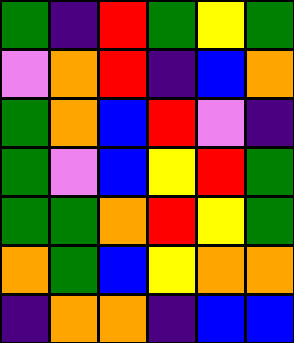[["green", "indigo", "red", "green", "yellow", "green"], ["violet", "orange", "red", "indigo", "blue", "orange"], ["green", "orange", "blue", "red", "violet", "indigo"], ["green", "violet", "blue", "yellow", "red", "green"], ["green", "green", "orange", "red", "yellow", "green"], ["orange", "green", "blue", "yellow", "orange", "orange"], ["indigo", "orange", "orange", "indigo", "blue", "blue"]]